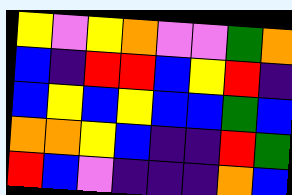[["yellow", "violet", "yellow", "orange", "violet", "violet", "green", "orange"], ["blue", "indigo", "red", "red", "blue", "yellow", "red", "indigo"], ["blue", "yellow", "blue", "yellow", "blue", "blue", "green", "blue"], ["orange", "orange", "yellow", "blue", "indigo", "indigo", "red", "green"], ["red", "blue", "violet", "indigo", "indigo", "indigo", "orange", "blue"]]